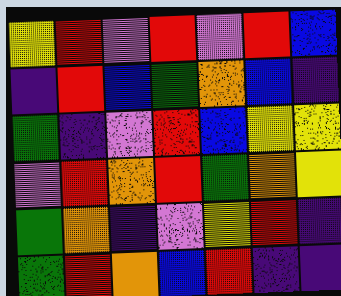[["yellow", "red", "violet", "red", "violet", "red", "blue"], ["indigo", "red", "blue", "green", "orange", "blue", "indigo"], ["green", "indigo", "violet", "red", "blue", "yellow", "yellow"], ["violet", "red", "orange", "red", "green", "orange", "yellow"], ["green", "orange", "indigo", "violet", "yellow", "red", "indigo"], ["green", "red", "orange", "blue", "red", "indigo", "indigo"]]